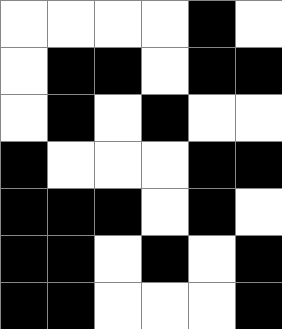[["white", "white", "white", "white", "black", "white"], ["white", "black", "black", "white", "black", "black"], ["white", "black", "white", "black", "white", "white"], ["black", "white", "white", "white", "black", "black"], ["black", "black", "black", "white", "black", "white"], ["black", "black", "white", "black", "white", "black"], ["black", "black", "white", "white", "white", "black"]]